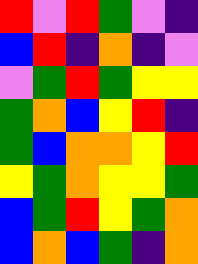[["red", "violet", "red", "green", "violet", "indigo"], ["blue", "red", "indigo", "orange", "indigo", "violet"], ["violet", "green", "red", "green", "yellow", "yellow"], ["green", "orange", "blue", "yellow", "red", "indigo"], ["green", "blue", "orange", "orange", "yellow", "red"], ["yellow", "green", "orange", "yellow", "yellow", "green"], ["blue", "green", "red", "yellow", "green", "orange"], ["blue", "orange", "blue", "green", "indigo", "orange"]]